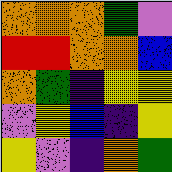[["orange", "orange", "orange", "green", "violet"], ["red", "red", "orange", "orange", "blue"], ["orange", "green", "indigo", "yellow", "yellow"], ["violet", "yellow", "blue", "indigo", "yellow"], ["yellow", "violet", "indigo", "orange", "green"]]